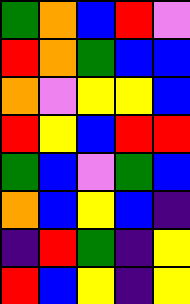[["green", "orange", "blue", "red", "violet"], ["red", "orange", "green", "blue", "blue"], ["orange", "violet", "yellow", "yellow", "blue"], ["red", "yellow", "blue", "red", "red"], ["green", "blue", "violet", "green", "blue"], ["orange", "blue", "yellow", "blue", "indigo"], ["indigo", "red", "green", "indigo", "yellow"], ["red", "blue", "yellow", "indigo", "yellow"]]